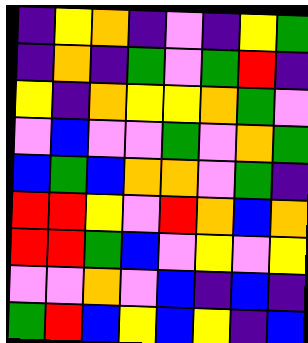[["indigo", "yellow", "orange", "indigo", "violet", "indigo", "yellow", "green"], ["indigo", "orange", "indigo", "green", "violet", "green", "red", "indigo"], ["yellow", "indigo", "orange", "yellow", "yellow", "orange", "green", "violet"], ["violet", "blue", "violet", "violet", "green", "violet", "orange", "green"], ["blue", "green", "blue", "orange", "orange", "violet", "green", "indigo"], ["red", "red", "yellow", "violet", "red", "orange", "blue", "orange"], ["red", "red", "green", "blue", "violet", "yellow", "violet", "yellow"], ["violet", "violet", "orange", "violet", "blue", "indigo", "blue", "indigo"], ["green", "red", "blue", "yellow", "blue", "yellow", "indigo", "blue"]]